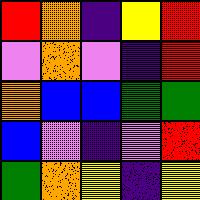[["red", "orange", "indigo", "yellow", "red"], ["violet", "orange", "violet", "indigo", "red"], ["orange", "blue", "blue", "green", "green"], ["blue", "violet", "indigo", "violet", "red"], ["green", "orange", "yellow", "indigo", "yellow"]]